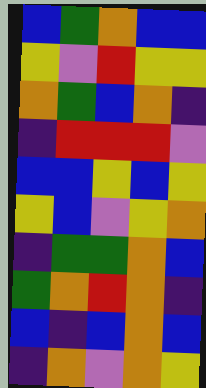[["blue", "green", "orange", "blue", "blue"], ["yellow", "violet", "red", "yellow", "yellow"], ["orange", "green", "blue", "orange", "indigo"], ["indigo", "red", "red", "red", "violet"], ["blue", "blue", "yellow", "blue", "yellow"], ["yellow", "blue", "violet", "yellow", "orange"], ["indigo", "green", "green", "orange", "blue"], ["green", "orange", "red", "orange", "indigo"], ["blue", "indigo", "blue", "orange", "blue"], ["indigo", "orange", "violet", "orange", "yellow"]]